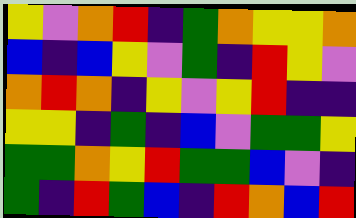[["yellow", "violet", "orange", "red", "indigo", "green", "orange", "yellow", "yellow", "orange"], ["blue", "indigo", "blue", "yellow", "violet", "green", "indigo", "red", "yellow", "violet"], ["orange", "red", "orange", "indigo", "yellow", "violet", "yellow", "red", "indigo", "indigo"], ["yellow", "yellow", "indigo", "green", "indigo", "blue", "violet", "green", "green", "yellow"], ["green", "green", "orange", "yellow", "red", "green", "green", "blue", "violet", "indigo"], ["green", "indigo", "red", "green", "blue", "indigo", "red", "orange", "blue", "red"]]